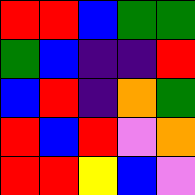[["red", "red", "blue", "green", "green"], ["green", "blue", "indigo", "indigo", "red"], ["blue", "red", "indigo", "orange", "green"], ["red", "blue", "red", "violet", "orange"], ["red", "red", "yellow", "blue", "violet"]]